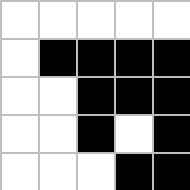[["white", "white", "white", "white", "white"], ["white", "black", "black", "black", "black"], ["white", "white", "black", "black", "black"], ["white", "white", "black", "white", "black"], ["white", "white", "white", "black", "black"]]